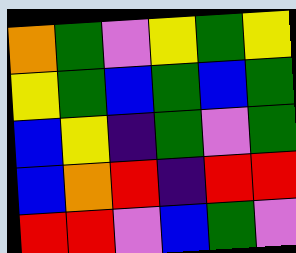[["orange", "green", "violet", "yellow", "green", "yellow"], ["yellow", "green", "blue", "green", "blue", "green"], ["blue", "yellow", "indigo", "green", "violet", "green"], ["blue", "orange", "red", "indigo", "red", "red"], ["red", "red", "violet", "blue", "green", "violet"]]